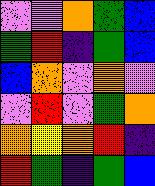[["violet", "violet", "orange", "green", "blue"], ["green", "red", "indigo", "green", "blue"], ["blue", "orange", "violet", "orange", "violet"], ["violet", "red", "violet", "green", "orange"], ["orange", "yellow", "orange", "red", "indigo"], ["red", "green", "indigo", "green", "blue"]]